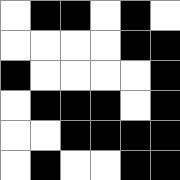[["white", "black", "black", "white", "black", "white"], ["white", "white", "white", "white", "black", "black"], ["black", "white", "white", "white", "white", "black"], ["white", "black", "black", "black", "white", "black"], ["white", "white", "black", "black", "black", "black"], ["white", "black", "white", "white", "black", "black"]]